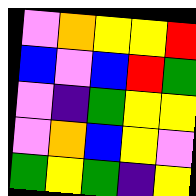[["violet", "orange", "yellow", "yellow", "red"], ["blue", "violet", "blue", "red", "green"], ["violet", "indigo", "green", "yellow", "yellow"], ["violet", "orange", "blue", "yellow", "violet"], ["green", "yellow", "green", "indigo", "yellow"]]